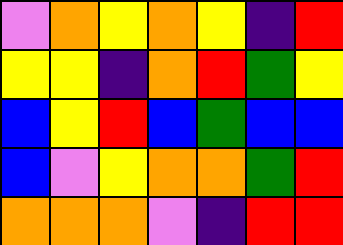[["violet", "orange", "yellow", "orange", "yellow", "indigo", "red"], ["yellow", "yellow", "indigo", "orange", "red", "green", "yellow"], ["blue", "yellow", "red", "blue", "green", "blue", "blue"], ["blue", "violet", "yellow", "orange", "orange", "green", "red"], ["orange", "orange", "orange", "violet", "indigo", "red", "red"]]